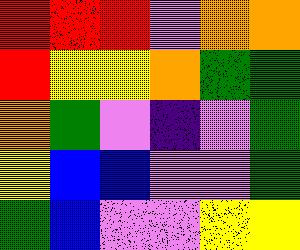[["red", "red", "red", "violet", "orange", "orange"], ["red", "yellow", "yellow", "orange", "green", "green"], ["orange", "green", "violet", "indigo", "violet", "green"], ["yellow", "blue", "blue", "violet", "violet", "green"], ["green", "blue", "violet", "violet", "yellow", "yellow"]]